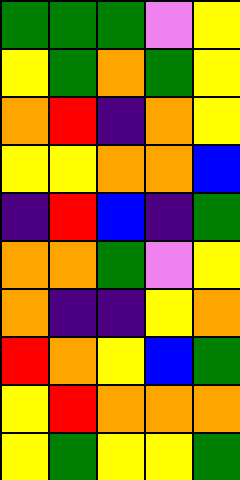[["green", "green", "green", "violet", "yellow"], ["yellow", "green", "orange", "green", "yellow"], ["orange", "red", "indigo", "orange", "yellow"], ["yellow", "yellow", "orange", "orange", "blue"], ["indigo", "red", "blue", "indigo", "green"], ["orange", "orange", "green", "violet", "yellow"], ["orange", "indigo", "indigo", "yellow", "orange"], ["red", "orange", "yellow", "blue", "green"], ["yellow", "red", "orange", "orange", "orange"], ["yellow", "green", "yellow", "yellow", "green"]]